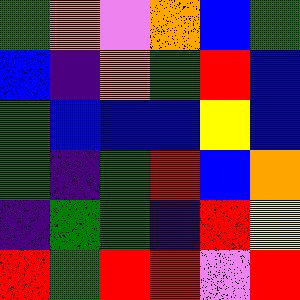[["green", "orange", "violet", "orange", "blue", "green"], ["blue", "indigo", "orange", "green", "red", "blue"], ["green", "blue", "blue", "blue", "yellow", "blue"], ["green", "indigo", "green", "red", "blue", "orange"], ["indigo", "green", "green", "indigo", "red", "yellow"], ["red", "green", "red", "red", "violet", "red"]]